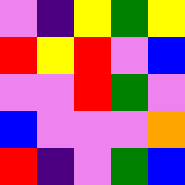[["violet", "indigo", "yellow", "green", "yellow"], ["red", "yellow", "red", "violet", "blue"], ["violet", "violet", "red", "green", "violet"], ["blue", "violet", "violet", "violet", "orange"], ["red", "indigo", "violet", "green", "blue"]]